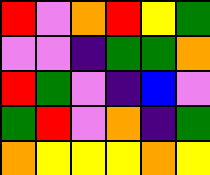[["red", "violet", "orange", "red", "yellow", "green"], ["violet", "violet", "indigo", "green", "green", "orange"], ["red", "green", "violet", "indigo", "blue", "violet"], ["green", "red", "violet", "orange", "indigo", "green"], ["orange", "yellow", "yellow", "yellow", "orange", "yellow"]]